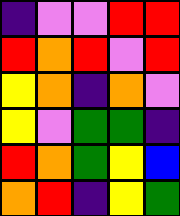[["indigo", "violet", "violet", "red", "red"], ["red", "orange", "red", "violet", "red"], ["yellow", "orange", "indigo", "orange", "violet"], ["yellow", "violet", "green", "green", "indigo"], ["red", "orange", "green", "yellow", "blue"], ["orange", "red", "indigo", "yellow", "green"]]